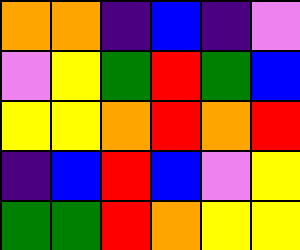[["orange", "orange", "indigo", "blue", "indigo", "violet"], ["violet", "yellow", "green", "red", "green", "blue"], ["yellow", "yellow", "orange", "red", "orange", "red"], ["indigo", "blue", "red", "blue", "violet", "yellow"], ["green", "green", "red", "orange", "yellow", "yellow"]]